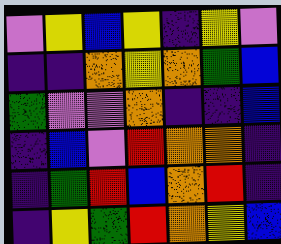[["violet", "yellow", "blue", "yellow", "indigo", "yellow", "violet"], ["indigo", "indigo", "orange", "yellow", "orange", "green", "blue"], ["green", "violet", "violet", "orange", "indigo", "indigo", "blue"], ["indigo", "blue", "violet", "red", "orange", "orange", "indigo"], ["indigo", "green", "red", "blue", "orange", "red", "indigo"], ["indigo", "yellow", "green", "red", "orange", "yellow", "blue"]]